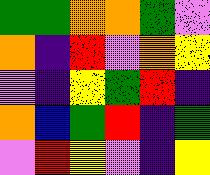[["green", "green", "orange", "orange", "green", "violet"], ["orange", "indigo", "red", "violet", "orange", "yellow"], ["violet", "indigo", "yellow", "green", "red", "indigo"], ["orange", "blue", "green", "red", "indigo", "green"], ["violet", "red", "yellow", "violet", "indigo", "yellow"]]